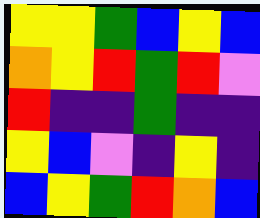[["yellow", "yellow", "green", "blue", "yellow", "blue"], ["orange", "yellow", "red", "green", "red", "violet"], ["red", "indigo", "indigo", "green", "indigo", "indigo"], ["yellow", "blue", "violet", "indigo", "yellow", "indigo"], ["blue", "yellow", "green", "red", "orange", "blue"]]